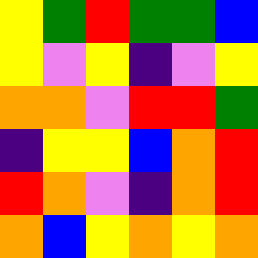[["yellow", "green", "red", "green", "green", "blue"], ["yellow", "violet", "yellow", "indigo", "violet", "yellow"], ["orange", "orange", "violet", "red", "red", "green"], ["indigo", "yellow", "yellow", "blue", "orange", "red"], ["red", "orange", "violet", "indigo", "orange", "red"], ["orange", "blue", "yellow", "orange", "yellow", "orange"]]